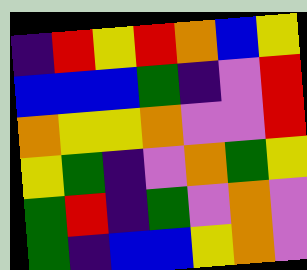[["indigo", "red", "yellow", "red", "orange", "blue", "yellow"], ["blue", "blue", "blue", "green", "indigo", "violet", "red"], ["orange", "yellow", "yellow", "orange", "violet", "violet", "red"], ["yellow", "green", "indigo", "violet", "orange", "green", "yellow"], ["green", "red", "indigo", "green", "violet", "orange", "violet"], ["green", "indigo", "blue", "blue", "yellow", "orange", "violet"]]